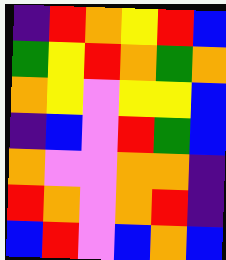[["indigo", "red", "orange", "yellow", "red", "blue"], ["green", "yellow", "red", "orange", "green", "orange"], ["orange", "yellow", "violet", "yellow", "yellow", "blue"], ["indigo", "blue", "violet", "red", "green", "blue"], ["orange", "violet", "violet", "orange", "orange", "indigo"], ["red", "orange", "violet", "orange", "red", "indigo"], ["blue", "red", "violet", "blue", "orange", "blue"]]